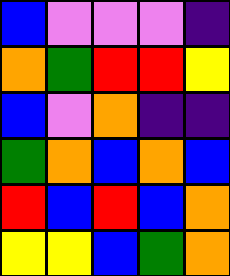[["blue", "violet", "violet", "violet", "indigo"], ["orange", "green", "red", "red", "yellow"], ["blue", "violet", "orange", "indigo", "indigo"], ["green", "orange", "blue", "orange", "blue"], ["red", "blue", "red", "blue", "orange"], ["yellow", "yellow", "blue", "green", "orange"]]